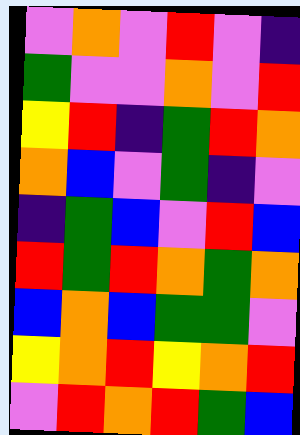[["violet", "orange", "violet", "red", "violet", "indigo"], ["green", "violet", "violet", "orange", "violet", "red"], ["yellow", "red", "indigo", "green", "red", "orange"], ["orange", "blue", "violet", "green", "indigo", "violet"], ["indigo", "green", "blue", "violet", "red", "blue"], ["red", "green", "red", "orange", "green", "orange"], ["blue", "orange", "blue", "green", "green", "violet"], ["yellow", "orange", "red", "yellow", "orange", "red"], ["violet", "red", "orange", "red", "green", "blue"]]